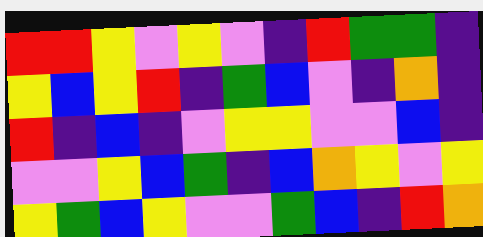[["red", "red", "yellow", "violet", "yellow", "violet", "indigo", "red", "green", "green", "indigo"], ["yellow", "blue", "yellow", "red", "indigo", "green", "blue", "violet", "indigo", "orange", "indigo"], ["red", "indigo", "blue", "indigo", "violet", "yellow", "yellow", "violet", "violet", "blue", "indigo"], ["violet", "violet", "yellow", "blue", "green", "indigo", "blue", "orange", "yellow", "violet", "yellow"], ["yellow", "green", "blue", "yellow", "violet", "violet", "green", "blue", "indigo", "red", "orange"]]